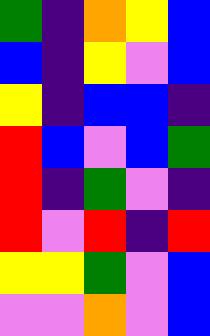[["green", "indigo", "orange", "yellow", "blue"], ["blue", "indigo", "yellow", "violet", "blue"], ["yellow", "indigo", "blue", "blue", "indigo"], ["red", "blue", "violet", "blue", "green"], ["red", "indigo", "green", "violet", "indigo"], ["red", "violet", "red", "indigo", "red"], ["yellow", "yellow", "green", "violet", "blue"], ["violet", "violet", "orange", "violet", "blue"]]